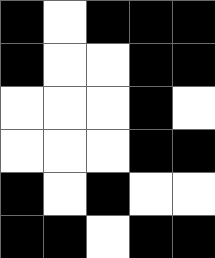[["black", "white", "black", "black", "black"], ["black", "white", "white", "black", "black"], ["white", "white", "white", "black", "white"], ["white", "white", "white", "black", "black"], ["black", "white", "black", "white", "white"], ["black", "black", "white", "black", "black"]]